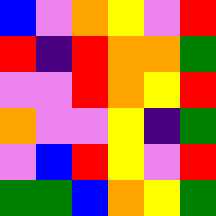[["blue", "violet", "orange", "yellow", "violet", "red"], ["red", "indigo", "red", "orange", "orange", "green"], ["violet", "violet", "red", "orange", "yellow", "red"], ["orange", "violet", "violet", "yellow", "indigo", "green"], ["violet", "blue", "red", "yellow", "violet", "red"], ["green", "green", "blue", "orange", "yellow", "green"]]